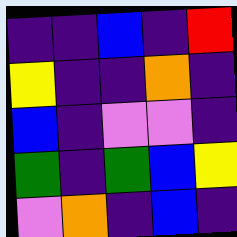[["indigo", "indigo", "blue", "indigo", "red"], ["yellow", "indigo", "indigo", "orange", "indigo"], ["blue", "indigo", "violet", "violet", "indigo"], ["green", "indigo", "green", "blue", "yellow"], ["violet", "orange", "indigo", "blue", "indigo"]]